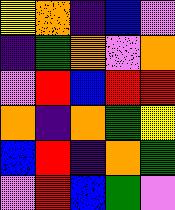[["yellow", "orange", "indigo", "blue", "violet"], ["indigo", "green", "orange", "violet", "orange"], ["violet", "red", "blue", "red", "red"], ["orange", "indigo", "orange", "green", "yellow"], ["blue", "red", "indigo", "orange", "green"], ["violet", "red", "blue", "green", "violet"]]